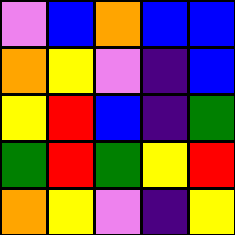[["violet", "blue", "orange", "blue", "blue"], ["orange", "yellow", "violet", "indigo", "blue"], ["yellow", "red", "blue", "indigo", "green"], ["green", "red", "green", "yellow", "red"], ["orange", "yellow", "violet", "indigo", "yellow"]]